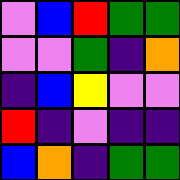[["violet", "blue", "red", "green", "green"], ["violet", "violet", "green", "indigo", "orange"], ["indigo", "blue", "yellow", "violet", "violet"], ["red", "indigo", "violet", "indigo", "indigo"], ["blue", "orange", "indigo", "green", "green"]]